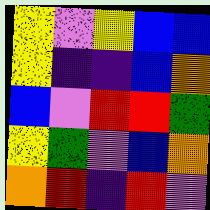[["yellow", "violet", "yellow", "blue", "blue"], ["yellow", "indigo", "indigo", "blue", "orange"], ["blue", "violet", "red", "red", "green"], ["yellow", "green", "violet", "blue", "orange"], ["orange", "red", "indigo", "red", "violet"]]